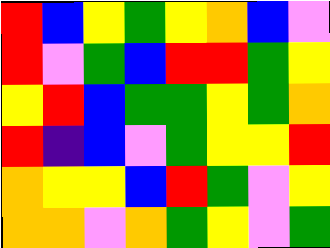[["red", "blue", "yellow", "green", "yellow", "orange", "blue", "violet"], ["red", "violet", "green", "blue", "red", "red", "green", "yellow"], ["yellow", "red", "blue", "green", "green", "yellow", "green", "orange"], ["red", "indigo", "blue", "violet", "green", "yellow", "yellow", "red"], ["orange", "yellow", "yellow", "blue", "red", "green", "violet", "yellow"], ["orange", "orange", "violet", "orange", "green", "yellow", "violet", "green"]]